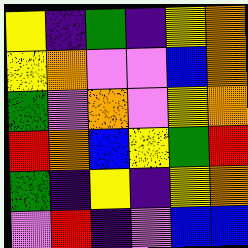[["yellow", "indigo", "green", "indigo", "yellow", "orange"], ["yellow", "orange", "violet", "violet", "blue", "orange"], ["green", "violet", "orange", "violet", "yellow", "orange"], ["red", "orange", "blue", "yellow", "green", "red"], ["green", "indigo", "yellow", "indigo", "yellow", "orange"], ["violet", "red", "indigo", "violet", "blue", "blue"]]